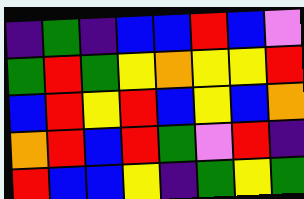[["indigo", "green", "indigo", "blue", "blue", "red", "blue", "violet"], ["green", "red", "green", "yellow", "orange", "yellow", "yellow", "red"], ["blue", "red", "yellow", "red", "blue", "yellow", "blue", "orange"], ["orange", "red", "blue", "red", "green", "violet", "red", "indigo"], ["red", "blue", "blue", "yellow", "indigo", "green", "yellow", "green"]]